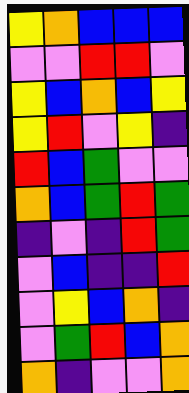[["yellow", "orange", "blue", "blue", "blue"], ["violet", "violet", "red", "red", "violet"], ["yellow", "blue", "orange", "blue", "yellow"], ["yellow", "red", "violet", "yellow", "indigo"], ["red", "blue", "green", "violet", "violet"], ["orange", "blue", "green", "red", "green"], ["indigo", "violet", "indigo", "red", "green"], ["violet", "blue", "indigo", "indigo", "red"], ["violet", "yellow", "blue", "orange", "indigo"], ["violet", "green", "red", "blue", "orange"], ["orange", "indigo", "violet", "violet", "orange"]]